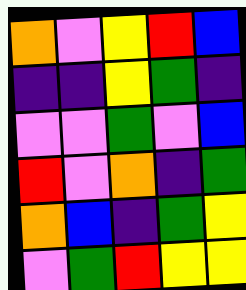[["orange", "violet", "yellow", "red", "blue"], ["indigo", "indigo", "yellow", "green", "indigo"], ["violet", "violet", "green", "violet", "blue"], ["red", "violet", "orange", "indigo", "green"], ["orange", "blue", "indigo", "green", "yellow"], ["violet", "green", "red", "yellow", "yellow"]]